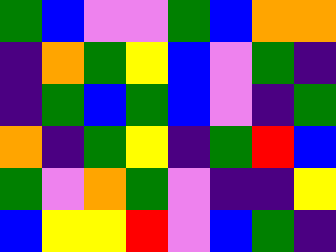[["green", "blue", "violet", "violet", "green", "blue", "orange", "orange"], ["indigo", "orange", "green", "yellow", "blue", "violet", "green", "indigo"], ["indigo", "green", "blue", "green", "blue", "violet", "indigo", "green"], ["orange", "indigo", "green", "yellow", "indigo", "green", "red", "blue"], ["green", "violet", "orange", "green", "violet", "indigo", "indigo", "yellow"], ["blue", "yellow", "yellow", "red", "violet", "blue", "green", "indigo"]]